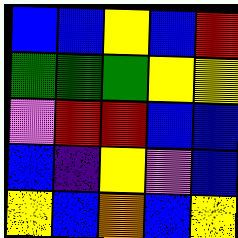[["blue", "blue", "yellow", "blue", "red"], ["green", "green", "green", "yellow", "yellow"], ["violet", "red", "red", "blue", "blue"], ["blue", "indigo", "yellow", "violet", "blue"], ["yellow", "blue", "orange", "blue", "yellow"]]